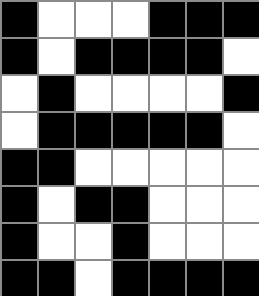[["black", "white", "white", "white", "black", "black", "black"], ["black", "white", "black", "black", "black", "black", "white"], ["white", "black", "white", "white", "white", "white", "black"], ["white", "black", "black", "black", "black", "black", "white"], ["black", "black", "white", "white", "white", "white", "white"], ["black", "white", "black", "black", "white", "white", "white"], ["black", "white", "white", "black", "white", "white", "white"], ["black", "black", "white", "black", "black", "black", "black"]]